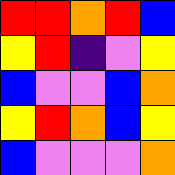[["red", "red", "orange", "red", "blue"], ["yellow", "red", "indigo", "violet", "yellow"], ["blue", "violet", "violet", "blue", "orange"], ["yellow", "red", "orange", "blue", "yellow"], ["blue", "violet", "violet", "violet", "orange"]]